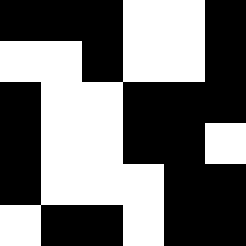[["black", "black", "black", "white", "white", "black"], ["white", "white", "black", "white", "white", "black"], ["black", "white", "white", "black", "black", "black"], ["black", "white", "white", "black", "black", "white"], ["black", "white", "white", "white", "black", "black"], ["white", "black", "black", "white", "black", "black"]]